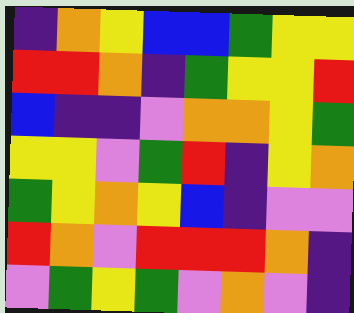[["indigo", "orange", "yellow", "blue", "blue", "green", "yellow", "yellow"], ["red", "red", "orange", "indigo", "green", "yellow", "yellow", "red"], ["blue", "indigo", "indigo", "violet", "orange", "orange", "yellow", "green"], ["yellow", "yellow", "violet", "green", "red", "indigo", "yellow", "orange"], ["green", "yellow", "orange", "yellow", "blue", "indigo", "violet", "violet"], ["red", "orange", "violet", "red", "red", "red", "orange", "indigo"], ["violet", "green", "yellow", "green", "violet", "orange", "violet", "indigo"]]